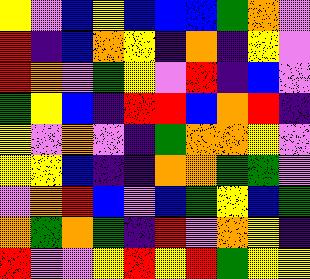[["yellow", "violet", "blue", "yellow", "blue", "blue", "blue", "green", "orange", "violet"], ["red", "indigo", "blue", "orange", "yellow", "indigo", "orange", "indigo", "yellow", "violet"], ["red", "orange", "violet", "green", "yellow", "violet", "red", "indigo", "blue", "violet"], ["green", "yellow", "blue", "indigo", "red", "red", "blue", "orange", "red", "indigo"], ["yellow", "violet", "orange", "violet", "indigo", "green", "orange", "orange", "yellow", "violet"], ["yellow", "yellow", "blue", "indigo", "indigo", "orange", "orange", "green", "green", "violet"], ["violet", "orange", "red", "blue", "violet", "blue", "green", "yellow", "blue", "green"], ["orange", "green", "orange", "green", "indigo", "red", "violet", "orange", "yellow", "indigo"], ["red", "violet", "violet", "yellow", "red", "yellow", "red", "green", "yellow", "yellow"]]